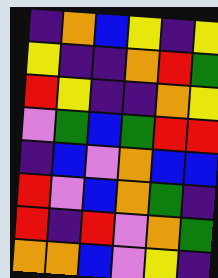[["indigo", "orange", "blue", "yellow", "indigo", "yellow"], ["yellow", "indigo", "indigo", "orange", "red", "green"], ["red", "yellow", "indigo", "indigo", "orange", "yellow"], ["violet", "green", "blue", "green", "red", "red"], ["indigo", "blue", "violet", "orange", "blue", "blue"], ["red", "violet", "blue", "orange", "green", "indigo"], ["red", "indigo", "red", "violet", "orange", "green"], ["orange", "orange", "blue", "violet", "yellow", "indigo"]]